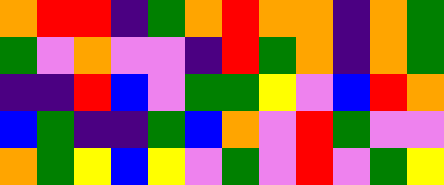[["orange", "red", "red", "indigo", "green", "orange", "red", "orange", "orange", "indigo", "orange", "green"], ["green", "violet", "orange", "violet", "violet", "indigo", "red", "green", "orange", "indigo", "orange", "green"], ["indigo", "indigo", "red", "blue", "violet", "green", "green", "yellow", "violet", "blue", "red", "orange"], ["blue", "green", "indigo", "indigo", "green", "blue", "orange", "violet", "red", "green", "violet", "violet"], ["orange", "green", "yellow", "blue", "yellow", "violet", "green", "violet", "red", "violet", "green", "yellow"]]